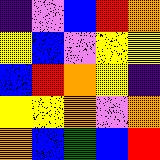[["indigo", "violet", "blue", "red", "orange"], ["yellow", "blue", "violet", "yellow", "yellow"], ["blue", "red", "orange", "yellow", "indigo"], ["yellow", "yellow", "orange", "violet", "orange"], ["orange", "blue", "green", "blue", "red"]]